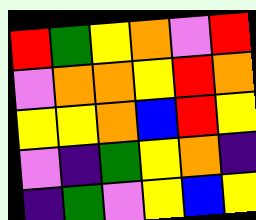[["red", "green", "yellow", "orange", "violet", "red"], ["violet", "orange", "orange", "yellow", "red", "orange"], ["yellow", "yellow", "orange", "blue", "red", "yellow"], ["violet", "indigo", "green", "yellow", "orange", "indigo"], ["indigo", "green", "violet", "yellow", "blue", "yellow"]]